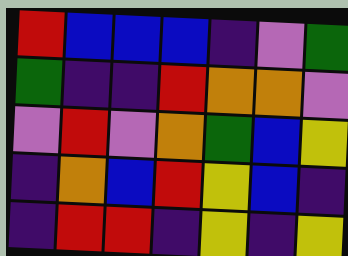[["red", "blue", "blue", "blue", "indigo", "violet", "green"], ["green", "indigo", "indigo", "red", "orange", "orange", "violet"], ["violet", "red", "violet", "orange", "green", "blue", "yellow"], ["indigo", "orange", "blue", "red", "yellow", "blue", "indigo"], ["indigo", "red", "red", "indigo", "yellow", "indigo", "yellow"]]